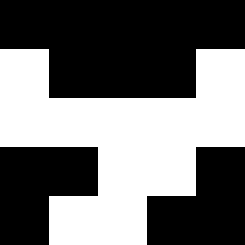[["black", "black", "black", "black", "black"], ["white", "black", "black", "black", "white"], ["white", "white", "white", "white", "white"], ["black", "black", "white", "white", "black"], ["black", "white", "white", "black", "black"]]